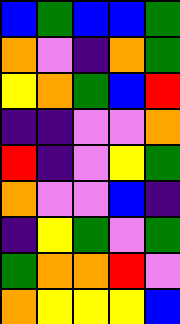[["blue", "green", "blue", "blue", "green"], ["orange", "violet", "indigo", "orange", "green"], ["yellow", "orange", "green", "blue", "red"], ["indigo", "indigo", "violet", "violet", "orange"], ["red", "indigo", "violet", "yellow", "green"], ["orange", "violet", "violet", "blue", "indigo"], ["indigo", "yellow", "green", "violet", "green"], ["green", "orange", "orange", "red", "violet"], ["orange", "yellow", "yellow", "yellow", "blue"]]